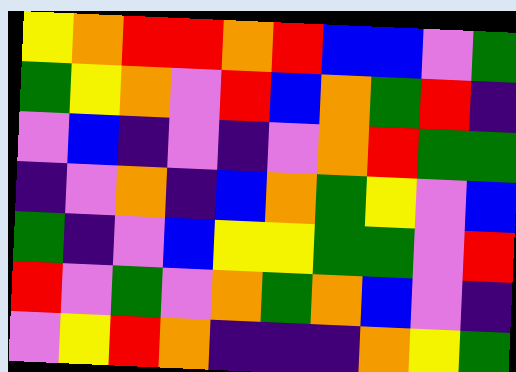[["yellow", "orange", "red", "red", "orange", "red", "blue", "blue", "violet", "green"], ["green", "yellow", "orange", "violet", "red", "blue", "orange", "green", "red", "indigo"], ["violet", "blue", "indigo", "violet", "indigo", "violet", "orange", "red", "green", "green"], ["indigo", "violet", "orange", "indigo", "blue", "orange", "green", "yellow", "violet", "blue"], ["green", "indigo", "violet", "blue", "yellow", "yellow", "green", "green", "violet", "red"], ["red", "violet", "green", "violet", "orange", "green", "orange", "blue", "violet", "indigo"], ["violet", "yellow", "red", "orange", "indigo", "indigo", "indigo", "orange", "yellow", "green"]]